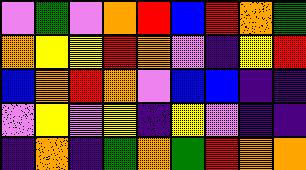[["violet", "green", "violet", "orange", "red", "blue", "red", "orange", "green"], ["orange", "yellow", "yellow", "red", "orange", "violet", "indigo", "yellow", "red"], ["blue", "orange", "red", "orange", "violet", "blue", "blue", "indigo", "indigo"], ["violet", "yellow", "violet", "yellow", "indigo", "yellow", "violet", "indigo", "indigo"], ["indigo", "orange", "indigo", "green", "orange", "green", "red", "orange", "orange"]]